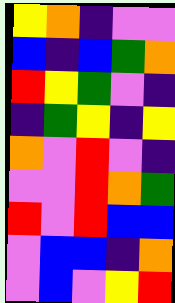[["yellow", "orange", "indigo", "violet", "violet"], ["blue", "indigo", "blue", "green", "orange"], ["red", "yellow", "green", "violet", "indigo"], ["indigo", "green", "yellow", "indigo", "yellow"], ["orange", "violet", "red", "violet", "indigo"], ["violet", "violet", "red", "orange", "green"], ["red", "violet", "red", "blue", "blue"], ["violet", "blue", "blue", "indigo", "orange"], ["violet", "blue", "violet", "yellow", "red"]]